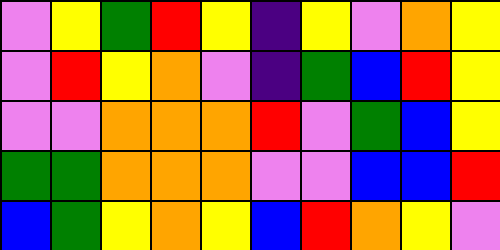[["violet", "yellow", "green", "red", "yellow", "indigo", "yellow", "violet", "orange", "yellow"], ["violet", "red", "yellow", "orange", "violet", "indigo", "green", "blue", "red", "yellow"], ["violet", "violet", "orange", "orange", "orange", "red", "violet", "green", "blue", "yellow"], ["green", "green", "orange", "orange", "orange", "violet", "violet", "blue", "blue", "red"], ["blue", "green", "yellow", "orange", "yellow", "blue", "red", "orange", "yellow", "violet"]]